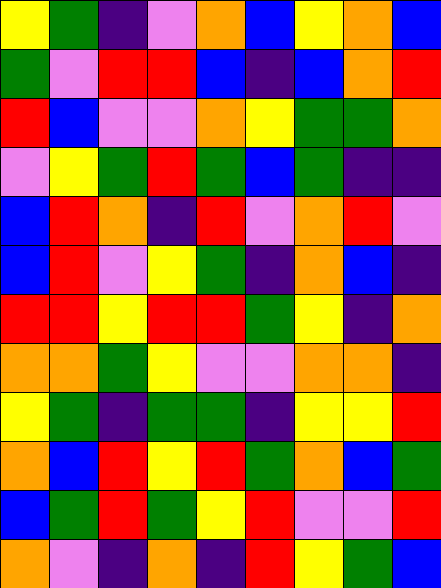[["yellow", "green", "indigo", "violet", "orange", "blue", "yellow", "orange", "blue"], ["green", "violet", "red", "red", "blue", "indigo", "blue", "orange", "red"], ["red", "blue", "violet", "violet", "orange", "yellow", "green", "green", "orange"], ["violet", "yellow", "green", "red", "green", "blue", "green", "indigo", "indigo"], ["blue", "red", "orange", "indigo", "red", "violet", "orange", "red", "violet"], ["blue", "red", "violet", "yellow", "green", "indigo", "orange", "blue", "indigo"], ["red", "red", "yellow", "red", "red", "green", "yellow", "indigo", "orange"], ["orange", "orange", "green", "yellow", "violet", "violet", "orange", "orange", "indigo"], ["yellow", "green", "indigo", "green", "green", "indigo", "yellow", "yellow", "red"], ["orange", "blue", "red", "yellow", "red", "green", "orange", "blue", "green"], ["blue", "green", "red", "green", "yellow", "red", "violet", "violet", "red"], ["orange", "violet", "indigo", "orange", "indigo", "red", "yellow", "green", "blue"]]